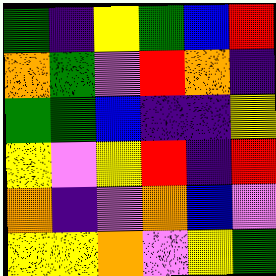[["green", "indigo", "yellow", "green", "blue", "red"], ["orange", "green", "violet", "red", "orange", "indigo"], ["green", "green", "blue", "indigo", "indigo", "yellow"], ["yellow", "violet", "yellow", "red", "indigo", "red"], ["orange", "indigo", "violet", "orange", "blue", "violet"], ["yellow", "yellow", "orange", "violet", "yellow", "green"]]